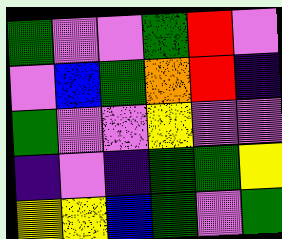[["green", "violet", "violet", "green", "red", "violet"], ["violet", "blue", "green", "orange", "red", "indigo"], ["green", "violet", "violet", "yellow", "violet", "violet"], ["indigo", "violet", "indigo", "green", "green", "yellow"], ["yellow", "yellow", "blue", "green", "violet", "green"]]